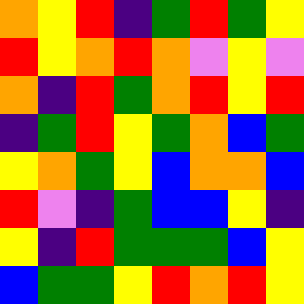[["orange", "yellow", "red", "indigo", "green", "red", "green", "yellow"], ["red", "yellow", "orange", "red", "orange", "violet", "yellow", "violet"], ["orange", "indigo", "red", "green", "orange", "red", "yellow", "red"], ["indigo", "green", "red", "yellow", "green", "orange", "blue", "green"], ["yellow", "orange", "green", "yellow", "blue", "orange", "orange", "blue"], ["red", "violet", "indigo", "green", "blue", "blue", "yellow", "indigo"], ["yellow", "indigo", "red", "green", "green", "green", "blue", "yellow"], ["blue", "green", "green", "yellow", "red", "orange", "red", "yellow"]]